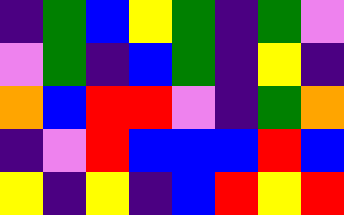[["indigo", "green", "blue", "yellow", "green", "indigo", "green", "violet"], ["violet", "green", "indigo", "blue", "green", "indigo", "yellow", "indigo"], ["orange", "blue", "red", "red", "violet", "indigo", "green", "orange"], ["indigo", "violet", "red", "blue", "blue", "blue", "red", "blue"], ["yellow", "indigo", "yellow", "indigo", "blue", "red", "yellow", "red"]]